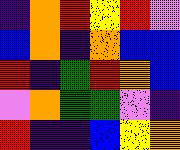[["indigo", "orange", "red", "yellow", "red", "violet"], ["blue", "orange", "indigo", "orange", "blue", "blue"], ["red", "indigo", "green", "red", "orange", "blue"], ["violet", "orange", "green", "green", "violet", "indigo"], ["red", "indigo", "indigo", "blue", "yellow", "orange"]]